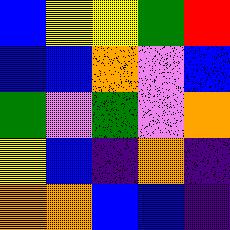[["blue", "yellow", "yellow", "green", "red"], ["blue", "blue", "orange", "violet", "blue"], ["green", "violet", "green", "violet", "orange"], ["yellow", "blue", "indigo", "orange", "indigo"], ["orange", "orange", "blue", "blue", "indigo"]]